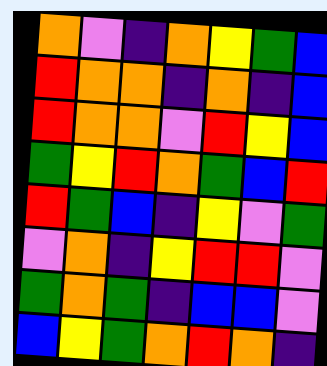[["orange", "violet", "indigo", "orange", "yellow", "green", "blue"], ["red", "orange", "orange", "indigo", "orange", "indigo", "blue"], ["red", "orange", "orange", "violet", "red", "yellow", "blue"], ["green", "yellow", "red", "orange", "green", "blue", "red"], ["red", "green", "blue", "indigo", "yellow", "violet", "green"], ["violet", "orange", "indigo", "yellow", "red", "red", "violet"], ["green", "orange", "green", "indigo", "blue", "blue", "violet"], ["blue", "yellow", "green", "orange", "red", "orange", "indigo"]]